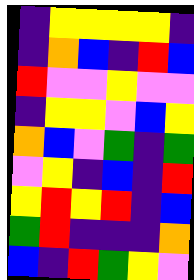[["indigo", "yellow", "yellow", "yellow", "yellow", "indigo"], ["indigo", "orange", "blue", "indigo", "red", "blue"], ["red", "violet", "violet", "yellow", "violet", "violet"], ["indigo", "yellow", "yellow", "violet", "blue", "yellow"], ["orange", "blue", "violet", "green", "indigo", "green"], ["violet", "yellow", "indigo", "blue", "indigo", "red"], ["yellow", "red", "yellow", "red", "indigo", "blue"], ["green", "red", "indigo", "indigo", "indigo", "orange"], ["blue", "indigo", "red", "green", "yellow", "violet"]]